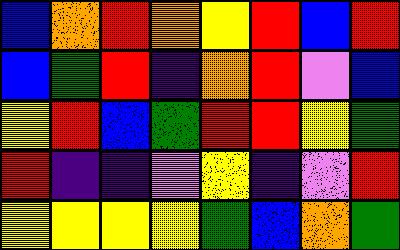[["blue", "orange", "red", "orange", "yellow", "red", "blue", "red"], ["blue", "green", "red", "indigo", "orange", "red", "violet", "blue"], ["yellow", "red", "blue", "green", "red", "red", "yellow", "green"], ["red", "indigo", "indigo", "violet", "yellow", "indigo", "violet", "red"], ["yellow", "yellow", "yellow", "yellow", "green", "blue", "orange", "green"]]